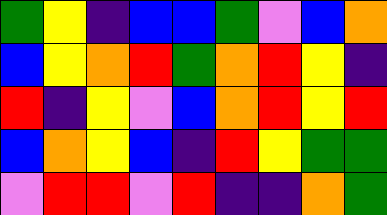[["green", "yellow", "indigo", "blue", "blue", "green", "violet", "blue", "orange"], ["blue", "yellow", "orange", "red", "green", "orange", "red", "yellow", "indigo"], ["red", "indigo", "yellow", "violet", "blue", "orange", "red", "yellow", "red"], ["blue", "orange", "yellow", "blue", "indigo", "red", "yellow", "green", "green"], ["violet", "red", "red", "violet", "red", "indigo", "indigo", "orange", "green"]]